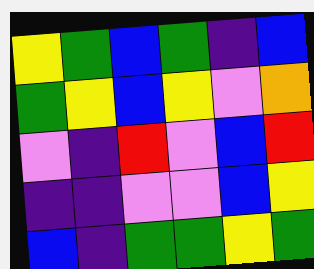[["yellow", "green", "blue", "green", "indigo", "blue"], ["green", "yellow", "blue", "yellow", "violet", "orange"], ["violet", "indigo", "red", "violet", "blue", "red"], ["indigo", "indigo", "violet", "violet", "blue", "yellow"], ["blue", "indigo", "green", "green", "yellow", "green"]]